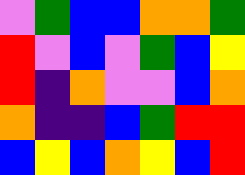[["violet", "green", "blue", "blue", "orange", "orange", "green"], ["red", "violet", "blue", "violet", "green", "blue", "yellow"], ["red", "indigo", "orange", "violet", "violet", "blue", "orange"], ["orange", "indigo", "indigo", "blue", "green", "red", "red"], ["blue", "yellow", "blue", "orange", "yellow", "blue", "red"]]